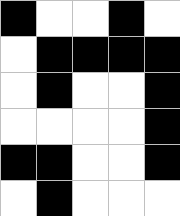[["black", "white", "white", "black", "white"], ["white", "black", "black", "black", "black"], ["white", "black", "white", "white", "black"], ["white", "white", "white", "white", "black"], ["black", "black", "white", "white", "black"], ["white", "black", "white", "white", "white"]]